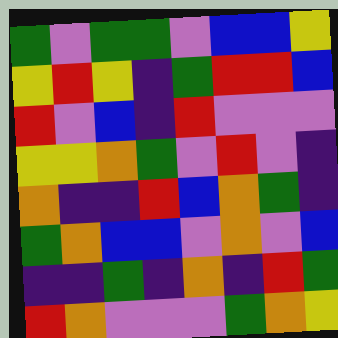[["green", "violet", "green", "green", "violet", "blue", "blue", "yellow"], ["yellow", "red", "yellow", "indigo", "green", "red", "red", "blue"], ["red", "violet", "blue", "indigo", "red", "violet", "violet", "violet"], ["yellow", "yellow", "orange", "green", "violet", "red", "violet", "indigo"], ["orange", "indigo", "indigo", "red", "blue", "orange", "green", "indigo"], ["green", "orange", "blue", "blue", "violet", "orange", "violet", "blue"], ["indigo", "indigo", "green", "indigo", "orange", "indigo", "red", "green"], ["red", "orange", "violet", "violet", "violet", "green", "orange", "yellow"]]